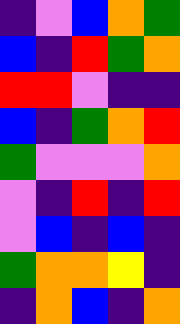[["indigo", "violet", "blue", "orange", "green"], ["blue", "indigo", "red", "green", "orange"], ["red", "red", "violet", "indigo", "indigo"], ["blue", "indigo", "green", "orange", "red"], ["green", "violet", "violet", "violet", "orange"], ["violet", "indigo", "red", "indigo", "red"], ["violet", "blue", "indigo", "blue", "indigo"], ["green", "orange", "orange", "yellow", "indigo"], ["indigo", "orange", "blue", "indigo", "orange"]]